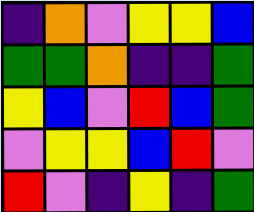[["indigo", "orange", "violet", "yellow", "yellow", "blue"], ["green", "green", "orange", "indigo", "indigo", "green"], ["yellow", "blue", "violet", "red", "blue", "green"], ["violet", "yellow", "yellow", "blue", "red", "violet"], ["red", "violet", "indigo", "yellow", "indigo", "green"]]